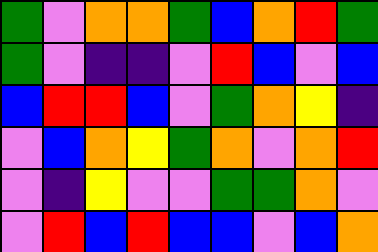[["green", "violet", "orange", "orange", "green", "blue", "orange", "red", "green"], ["green", "violet", "indigo", "indigo", "violet", "red", "blue", "violet", "blue"], ["blue", "red", "red", "blue", "violet", "green", "orange", "yellow", "indigo"], ["violet", "blue", "orange", "yellow", "green", "orange", "violet", "orange", "red"], ["violet", "indigo", "yellow", "violet", "violet", "green", "green", "orange", "violet"], ["violet", "red", "blue", "red", "blue", "blue", "violet", "blue", "orange"]]